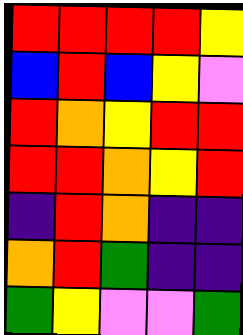[["red", "red", "red", "red", "yellow"], ["blue", "red", "blue", "yellow", "violet"], ["red", "orange", "yellow", "red", "red"], ["red", "red", "orange", "yellow", "red"], ["indigo", "red", "orange", "indigo", "indigo"], ["orange", "red", "green", "indigo", "indigo"], ["green", "yellow", "violet", "violet", "green"]]